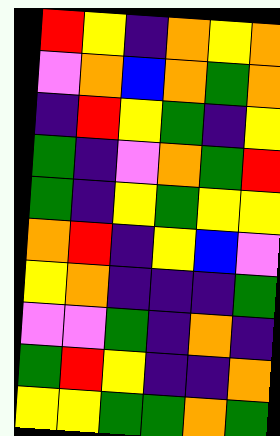[["red", "yellow", "indigo", "orange", "yellow", "orange"], ["violet", "orange", "blue", "orange", "green", "orange"], ["indigo", "red", "yellow", "green", "indigo", "yellow"], ["green", "indigo", "violet", "orange", "green", "red"], ["green", "indigo", "yellow", "green", "yellow", "yellow"], ["orange", "red", "indigo", "yellow", "blue", "violet"], ["yellow", "orange", "indigo", "indigo", "indigo", "green"], ["violet", "violet", "green", "indigo", "orange", "indigo"], ["green", "red", "yellow", "indigo", "indigo", "orange"], ["yellow", "yellow", "green", "green", "orange", "green"]]